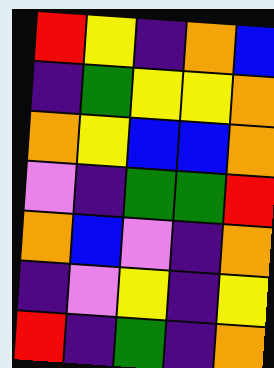[["red", "yellow", "indigo", "orange", "blue"], ["indigo", "green", "yellow", "yellow", "orange"], ["orange", "yellow", "blue", "blue", "orange"], ["violet", "indigo", "green", "green", "red"], ["orange", "blue", "violet", "indigo", "orange"], ["indigo", "violet", "yellow", "indigo", "yellow"], ["red", "indigo", "green", "indigo", "orange"]]